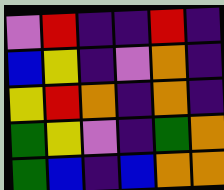[["violet", "red", "indigo", "indigo", "red", "indigo"], ["blue", "yellow", "indigo", "violet", "orange", "indigo"], ["yellow", "red", "orange", "indigo", "orange", "indigo"], ["green", "yellow", "violet", "indigo", "green", "orange"], ["green", "blue", "indigo", "blue", "orange", "orange"]]